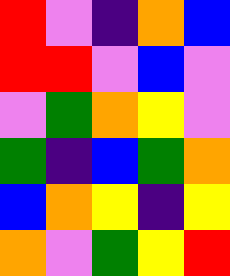[["red", "violet", "indigo", "orange", "blue"], ["red", "red", "violet", "blue", "violet"], ["violet", "green", "orange", "yellow", "violet"], ["green", "indigo", "blue", "green", "orange"], ["blue", "orange", "yellow", "indigo", "yellow"], ["orange", "violet", "green", "yellow", "red"]]